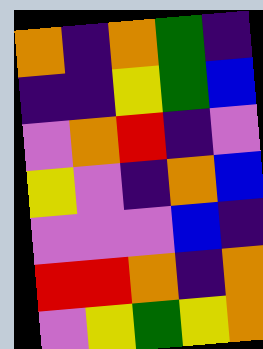[["orange", "indigo", "orange", "green", "indigo"], ["indigo", "indigo", "yellow", "green", "blue"], ["violet", "orange", "red", "indigo", "violet"], ["yellow", "violet", "indigo", "orange", "blue"], ["violet", "violet", "violet", "blue", "indigo"], ["red", "red", "orange", "indigo", "orange"], ["violet", "yellow", "green", "yellow", "orange"]]